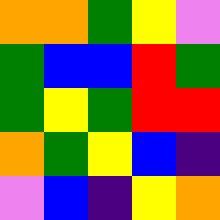[["orange", "orange", "green", "yellow", "violet"], ["green", "blue", "blue", "red", "green"], ["green", "yellow", "green", "red", "red"], ["orange", "green", "yellow", "blue", "indigo"], ["violet", "blue", "indigo", "yellow", "orange"]]